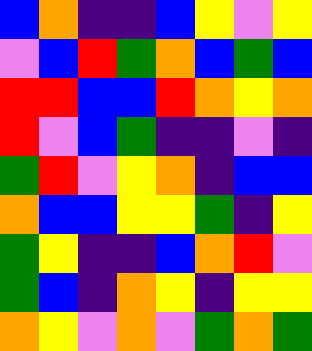[["blue", "orange", "indigo", "indigo", "blue", "yellow", "violet", "yellow"], ["violet", "blue", "red", "green", "orange", "blue", "green", "blue"], ["red", "red", "blue", "blue", "red", "orange", "yellow", "orange"], ["red", "violet", "blue", "green", "indigo", "indigo", "violet", "indigo"], ["green", "red", "violet", "yellow", "orange", "indigo", "blue", "blue"], ["orange", "blue", "blue", "yellow", "yellow", "green", "indigo", "yellow"], ["green", "yellow", "indigo", "indigo", "blue", "orange", "red", "violet"], ["green", "blue", "indigo", "orange", "yellow", "indigo", "yellow", "yellow"], ["orange", "yellow", "violet", "orange", "violet", "green", "orange", "green"]]